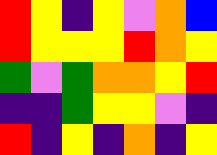[["red", "yellow", "indigo", "yellow", "violet", "orange", "blue"], ["red", "yellow", "yellow", "yellow", "red", "orange", "yellow"], ["green", "violet", "green", "orange", "orange", "yellow", "red"], ["indigo", "indigo", "green", "yellow", "yellow", "violet", "indigo"], ["red", "indigo", "yellow", "indigo", "orange", "indigo", "yellow"]]